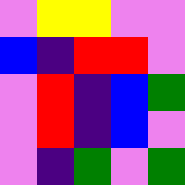[["violet", "yellow", "yellow", "violet", "violet"], ["blue", "indigo", "red", "red", "violet"], ["violet", "red", "indigo", "blue", "green"], ["violet", "red", "indigo", "blue", "violet"], ["violet", "indigo", "green", "violet", "green"]]